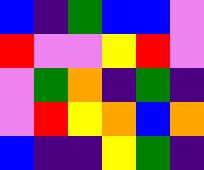[["blue", "indigo", "green", "blue", "blue", "violet"], ["red", "violet", "violet", "yellow", "red", "violet"], ["violet", "green", "orange", "indigo", "green", "indigo"], ["violet", "red", "yellow", "orange", "blue", "orange"], ["blue", "indigo", "indigo", "yellow", "green", "indigo"]]